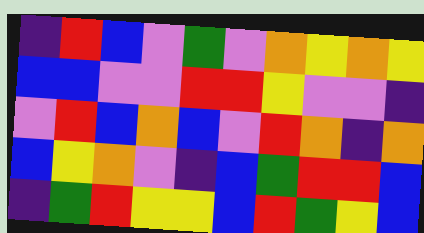[["indigo", "red", "blue", "violet", "green", "violet", "orange", "yellow", "orange", "yellow"], ["blue", "blue", "violet", "violet", "red", "red", "yellow", "violet", "violet", "indigo"], ["violet", "red", "blue", "orange", "blue", "violet", "red", "orange", "indigo", "orange"], ["blue", "yellow", "orange", "violet", "indigo", "blue", "green", "red", "red", "blue"], ["indigo", "green", "red", "yellow", "yellow", "blue", "red", "green", "yellow", "blue"]]